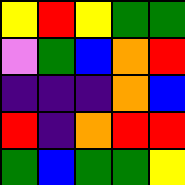[["yellow", "red", "yellow", "green", "green"], ["violet", "green", "blue", "orange", "red"], ["indigo", "indigo", "indigo", "orange", "blue"], ["red", "indigo", "orange", "red", "red"], ["green", "blue", "green", "green", "yellow"]]